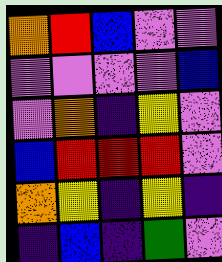[["orange", "red", "blue", "violet", "violet"], ["violet", "violet", "violet", "violet", "blue"], ["violet", "orange", "indigo", "yellow", "violet"], ["blue", "red", "red", "red", "violet"], ["orange", "yellow", "indigo", "yellow", "indigo"], ["indigo", "blue", "indigo", "green", "violet"]]